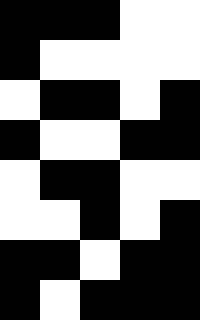[["black", "black", "black", "white", "white"], ["black", "white", "white", "white", "white"], ["white", "black", "black", "white", "black"], ["black", "white", "white", "black", "black"], ["white", "black", "black", "white", "white"], ["white", "white", "black", "white", "black"], ["black", "black", "white", "black", "black"], ["black", "white", "black", "black", "black"]]